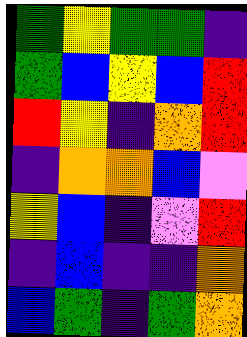[["green", "yellow", "green", "green", "indigo"], ["green", "blue", "yellow", "blue", "red"], ["red", "yellow", "indigo", "orange", "red"], ["indigo", "orange", "orange", "blue", "violet"], ["yellow", "blue", "indigo", "violet", "red"], ["indigo", "blue", "indigo", "indigo", "orange"], ["blue", "green", "indigo", "green", "orange"]]